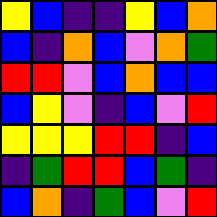[["yellow", "blue", "indigo", "indigo", "yellow", "blue", "orange"], ["blue", "indigo", "orange", "blue", "violet", "orange", "green"], ["red", "red", "violet", "blue", "orange", "blue", "blue"], ["blue", "yellow", "violet", "indigo", "blue", "violet", "red"], ["yellow", "yellow", "yellow", "red", "red", "indigo", "blue"], ["indigo", "green", "red", "red", "blue", "green", "indigo"], ["blue", "orange", "indigo", "green", "blue", "violet", "red"]]